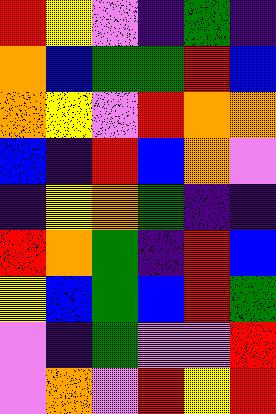[["red", "yellow", "violet", "indigo", "green", "indigo"], ["orange", "blue", "green", "green", "red", "blue"], ["orange", "yellow", "violet", "red", "orange", "orange"], ["blue", "indigo", "red", "blue", "orange", "violet"], ["indigo", "yellow", "orange", "green", "indigo", "indigo"], ["red", "orange", "green", "indigo", "red", "blue"], ["yellow", "blue", "green", "blue", "red", "green"], ["violet", "indigo", "green", "violet", "violet", "red"], ["violet", "orange", "violet", "red", "yellow", "red"]]